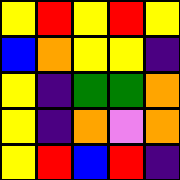[["yellow", "red", "yellow", "red", "yellow"], ["blue", "orange", "yellow", "yellow", "indigo"], ["yellow", "indigo", "green", "green", "orange"], ["yellow", "indigo", "orange", "violet", "orange"], ["yellow", "red", "blue", "red", "indigo"]]